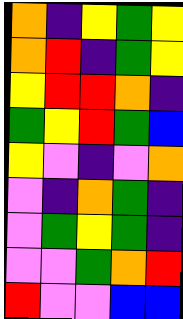[["orange", "indigo", "yellow", "green", "yellow"], ["orange", "red", "indigo", "green", "yellow"], ["yellow", "red", "red", "orange", "indigo"], ["green", "yellow", "red", "green", "blue"], ["yellow", "violet", "indigo", "violet", "orange"], ["violet", "indigo", "orange", "green", "indigo"], ["violet", "green", "yellow", "green", "indigo"], ["violet", "violet", "green", "orange", "red"], ["red", "violet", "violet", "blue", "blue"]]